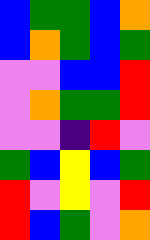[["blue", "green", "green", "blue", "orange"], ["blue", "orange", "green", "blue", "green"], ["violet", "violet", "blue", "blue", "red"], ["violet", "orange", "green", "green", "red"], ["violet", "violet", "indigo", "red", "violet"], ["green", "blue", "yellow", "blue", "green"], ["red", "violet", "yellow", "violet", "red"], ["red", "blue", "green", "violet", "orange"]]